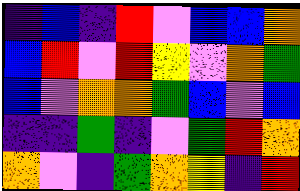[["indigo", "blue", "indigo", "red", "violet", "blue", "blue", "orange"], ["blue", "red", "violet", "red", "yellow", "violet", "orange", "green"], ["blue", "violet", "orange", "orange", "green", "blue", "violet", "blue"], ["indigo", "indigo", "green", "indigo", "violet", "green", "red", "orange"], ["orange", "violet", "indigo", "green", "orange", "yellow", "indigo", "red"]]